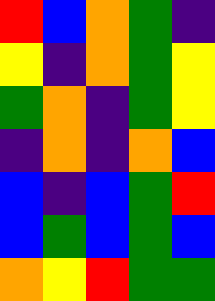[["red", "blue", "orange", "green", "indigo"], ["yellow", "indigo", "orange", "green", "yellow"], ["green", "orange", "indigo", "green", "yellow"], ["indigo", "orange", "indigo", "orange", "blue"], ["blue", "indigo", "blue", "green", "red"], ["blue", "green", "blue", "green", "blue"], ["orange", "yellow", "red", "green", "green"]]